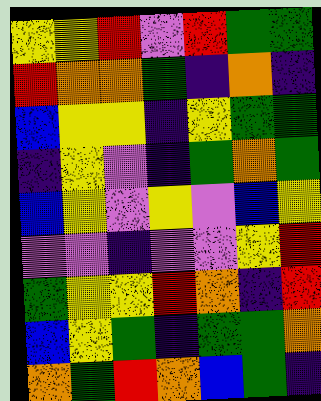[["yellow", "yellow", "red", "violet", "red", "green", "green"], ["red", "orange", "orange", "green", "indigo", "orange", "indigo"], ["blue", "yellow", "yellow", "indigo", "yellow", "green", "green"], ["indigo", "yellow", "violet", "indigo", "green", "orange", "green"], ["blue", "yellow", "violet", "yellow", "violet", "blue", "yellow"], ["violet", "violet", "indigo", "violet", "violet", "yellow", "red"], ["green", "yellow", "yellow", "red", "orange", "indigo", "red"], ["blue", "yellow", "green", "indigo", "green", "green", "orange"], ["orange", "green", "red", "orange", "blue", "green", "indigo"]]